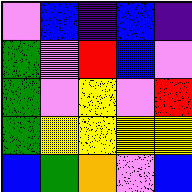[["violet", "blue", "indigo", "blue", "indigo"], ["green", "violet", "red", "blue", "violet"], ["green", "violet", "yellow", "violet", "red"], ["green", "yellow", "yellow", "yellow", "yellow"], ["blue", "green", "orange", "violet", "blue"]]